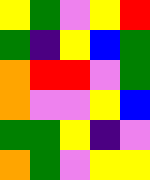[["yellow", "green", "violet", "yellow", "red"], ["green", "indigo", "yellow", "blue", "green"], ["orange", "red", "red", "violet", "green"], ["orange", "violet", "violet", "yellow", "blue"], ["green", "green", "yellow", "indigo", "violet"], ["orange", "green", "violet", "yellow", "yellow"]]